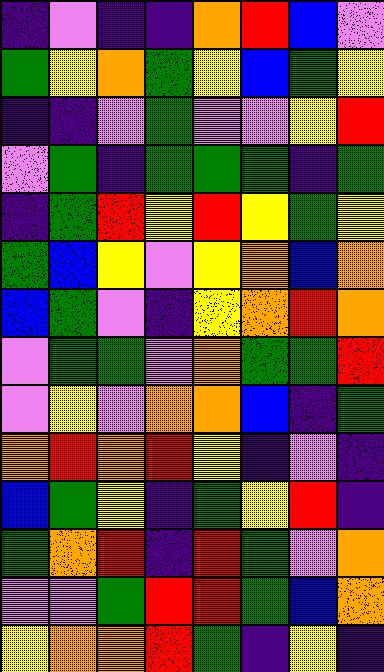[["indigo", "violet", "indigo", "indigo", "orange", "red", "blue", "violet"], ["green", "yellow", "orange", "green", "yellow", "blue", "green", "yellow"], ["indigo", "indigo", "violet", "green", "violet", "violet", "yellow", "red"], ["violet", "green", "indigo", "green", "green", "green", "indigo", "green"], ["indigo", "green", "red", "yellow", "red", "yellow", "green", "yellow"], ["green", "blue", "yellow", "violet", "yellow", "orange", "blue", "orange"], ["blue", "green", "violet", "indigo", "yellow", "orange", "red", "orange"], ["violet", "green", "green", "violet", "orange", "green", "green", "red"], ["violet", "yellow", "violet", "orange", "orange", "blue", "indigo", "green"], ["orange", "red", "orange", "red", "yellow", "indigo", "violet", "indigo"], ["blue", "green", "yellow", "indigo", "green", "yellow", "red", "indigo"], ["green", "orange", "red", "indigo", "red", "green", "violet", "orange"], ["violet", "violet", "green", "red", "red", "green", "blue", "orange"], ["yellow", "orange", "orange", "red", "green", "indigo", "yellow", "indigo"]]